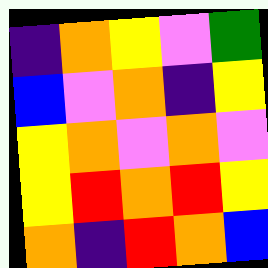[["indigo", "orange", "yellow", "violet", "green"], ["blue", "violet", "orange", "indigo", "yellow"], ["yellow", "orange", "violet", "orange", "violet"], ["yellow", "red", "orange", "red", "yellow"], ["orange", "indigo", "red", "orange", "blue"]]